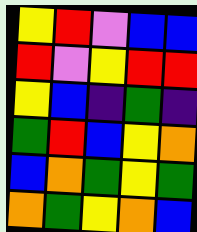[["yellow", "red", "violet", "blue", "blue"], ["red", "violet", "yellow", "red", "red"], ["yellow", "blue", "indigo", "green", "indigo"], ["green", "red", "blue", "yellow", "orange"], ["blue", "orange", "green", "yellow", "green"], ["orange", "green", "yellow", "orange", "blue"]]